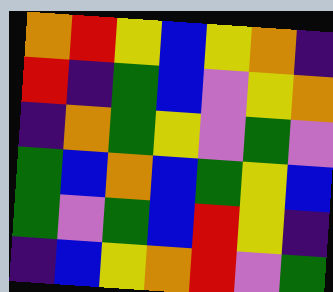[["orange", "red", "yellow", "blue", "yellow", "orange", "indigo"], ["red", "indigo", "green", "blue", "violet", "yellow", "orange"], ["indigo", "orange", "green", "yellow", "violet", "green", "violet"], ["green", "blue", "orange", "blue", "green", "yellow", "blue"], ["green", "violet", "green", "blue", "red", "yellow", "indigo"], ["indigo", "blue", "yellow", "orange", "red", "violet", "green"]]